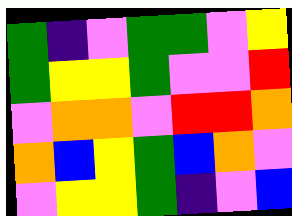[["green", "indigo", "violet", "green", "green", "violet", "yellow"], ["green", "yellow", "yellow", "green", "violet", "violet", "red"], ["violet", "orange", "orange", "violet", "red", "red", "orange"], ["orange", "blue", "yellow", "green", "blue", "orange", "violet"], ["violet", "yellow", "yellow", "green", "indigo", "violet", "blue"]]